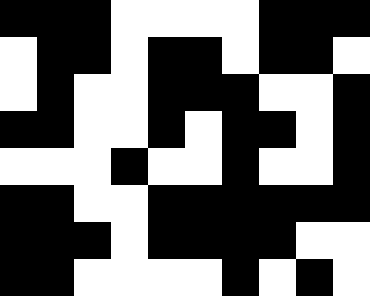[["black", "black", "black", "white", "white", "white", "white", "black", "black", "black"], ["white", "black", "black", "white", "black", "black", "white", "black", "black", "white"], ["white", "black", "white", "white", "black", "black", "black", "white", "white", "black"], ["black", "black", "white", "white", "black", "white", "black", "black", "white", "black"], ["white", "white", "white", "black", "white", "white", "black", "white", "white", "black"], ["black", "black", "white", "white", "black", "black", "black", "black", "black", "black"], ["black", "black", "black", "white", "black", "black", "black", "black", "white", "white"], ["black", "black", "white", "white", "white", "white", "black", "white", "black", "white"]]